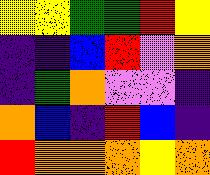[["yellow", "yellow", "green", "green", "red", "yellow"], ["indigo", "indigo", "blue", "red", "violet", "orange"], ["indigo", "green", "orange", "violet", "violet", "indigo"], ["orange", "blue", "indigo", "red", "blue", "indigo"], ["red", "orange", "orange", "orange", "yellow", "orange"]]